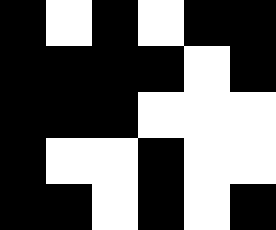[["black", "white", "black", "white", "black", "black"], ["black", "black", "black", "black", "white", "black"], ["black", "black", "black", "white", "white", "white"], ["black", "white", "white", "black", "white", "white"], ["black", "black", "white", "black", "white", "black"]]